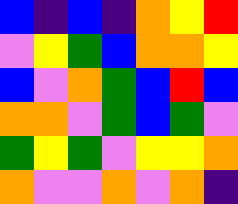[["blue", "indigo", "blue", "indigo", "orange", "yellow", "red"], ["violet", "yellow", "green", "blue", "orange", "orange", "yellow"], ["blue", "violet", "orange", "green", "blue", "red", "blue"], ["orange", "orange", "violet", "green", "blue", "green", "violet"], ["green", "yellow", "green", "violet", "yellow", "yellow", "orange"], ["orange", "violet", "violet", "orange", "violet", "orange", "indigo"]]